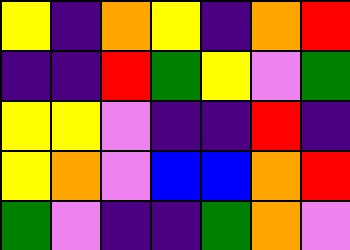[["yellow", "indigo", "orange", "yellow", "indigo", "orange", "red"], ["indigo", "indigo", "red", "green", "yellow", "violet", "green"], ["yellow", "yellow", "violet", "indigo", "indigo", "red", "indigo"], ["yellow", "orange", "violet", "blue", "blue", "orange", "red"], ["green", "violet", "indigo", "indigo", "green", "orange", "violet"]]